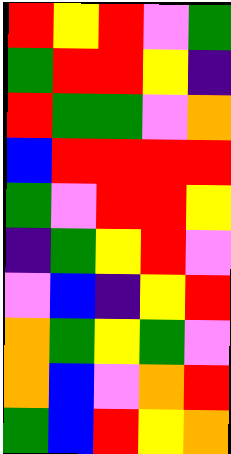[["red", "yellow", "red", "violet", "green"], ["green", "red", "red", "yellow", "indigo"], ["red", "green", "green", "violet", "orange"], ["blue", "red", "red", "red", "red"], ["green", "violet", "red", "red", "yellow"], ["indigo", "green", "yellow", "red", "violet"], ["violet", "blue", "indigo", "yellow", "red"], ["orange", "green", "yellow", "green", "violet"], ["orange", "blue", "violet", "orange", "red"], ["green", "blue", "red", "yellow", "orange"]]